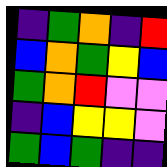[["indigo", "green", "orange", "indigo", "red"], ["blue", "orange", "green", "yellow", "blue"], ["green", "orange", "red", "violet", "violet"], ["indigo", "blue", "yellow", "yellow", "violet"], ["green", "blue", "green", "indigo", "indigo"]]